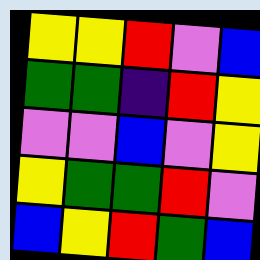[["yellow", "yellow", "red", "violet", "blue"], ["green", "green", "indigo", "red", "yellow"], ["violet", "violet", "blue", "violet", "yellow"], ["yellow", "green", "green", "red", "violet"], ["blue", "yellow", "red", "green", "blue"]]